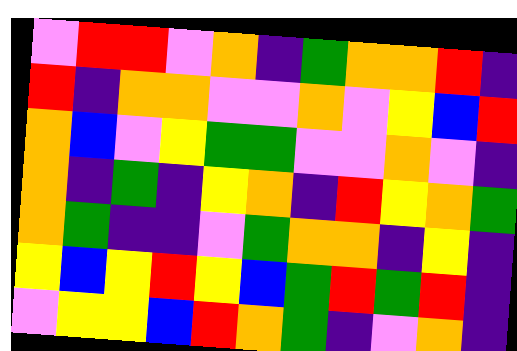[["violet", "red", "red", "violet", "orange", "indigo", "green", "orange", "orange", "red", "indigo"], ["red", "indigo", "orange", "orange", "violet", "violet", "orange", "violet", "yellow", "blue", "red"], ["orange", "blue", "violet", "yellow", "green", "green", "violet", "violet", "orange", "violet", "indigo"], ["orange", "indigo", "green", "indigo", "yellow", "orange", "indigo", "red", "yellow", "orange", "green"], ["orange", "green", "indigo", "indigo", "violet", "green", "orange", "orange", "indigo", "yellow", "indigo"], ["yellow", "blue", "yellow", "red", "yellow", "blue", "green", "red", "green", "red", "indigo"], ["violet", "yellow", "yellow", "blue", "red", "orange", "green", "indigo", "violet", "orange", "indigo"]]